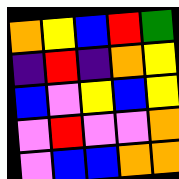[["orange", "yellow", "blue", "red", "green"], ["indigo", "red", "indigo", "orange", "yellow"], ["blue", "violet", "yellow", "blue", "yellow"], ["violet", "red", "violet", "violet", "orange"], ["violet", "blue", "blue", "orange", "orange"]]